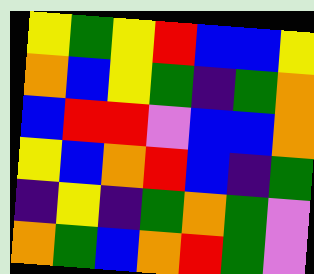[["yellow", "green", "yellow", "red", "blue", "blue", "yellow"], ["orange", "blue", "yellow", "green", "indigo", "green", "orange"], ["blue", "red", "red", "violet", "blue", "blue", "orange"], ["yellow", "blue", "orange", "red", "blue", "indigo", "green"], ["indigo", "yellow", "indigo", "green", "orange", "green", "violet"], ["orange", "green", "blue", "orange", "red", "green", "violet"]]